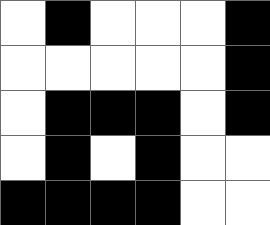[["white", "black", "white", "white", "white", "black"], ["white", "white", "white", "white", "white", "black"], ["white", "black", "black", "black", "white", "black"], ["white", "black", "white", "black", "white", "white"], ["black", "black", "black", "black", "white", "white"]]